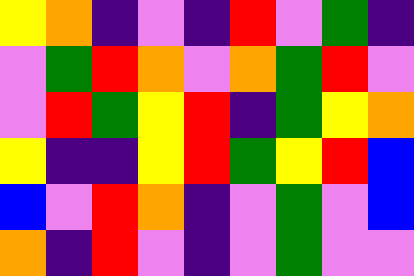[["yellow", "orange", "indigo", "violet", "indigo", "red", "violet", "green", "indigo"], ["violet", "green", "red", "orange", "violet", "orange", "green", "red", "violet"], ["violet", "red", "green", "yellow", "red", "indigo", "green", "yellow", "orange"], ["yellow", "indigo", "indigo", "yellow", "red", "green", "yellow", "red", "blue"], ["blue", "violet", "red", "orange", "indigo", "violet", "green", "violet", "blue"], ["orange", "indigo", "red", "violet", "indigo", "violet", "green", "violet", "violet"]]